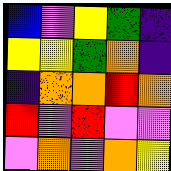[["blue", "violet", "yellow", "green", "indigo"], ["yellow", "yellow", "green", "orange", "indigo"], ["indigo", "orange", "orange", "red", "orange"], ["red", "violet", "red", "violet", "violet"], ["violet", "orange", "violet", "orange", "yellow"]]